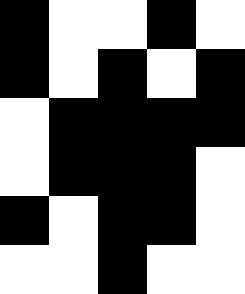[["black", "white", "white", "black", "white"], ["black", "white", "black", "white", "black"], ["white", "black", "black", "black", "black"], ["white", "black", "black", "black", "white"], ["black", "white", "black", "black", "white"], ["white", "white", "black", "white", "white"]]